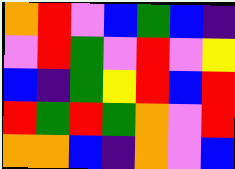[["orange", "red", "violet", "blue", "green", "blue", "indigo"], ["violet", "red", "green", "violet", "red", "violet", "yellow"], ["blue", "indigo", "green", "yellow", "red", "blue", "red"], ["red", "green", "red", "green", "orange", "violet", "red"], ["orange", "orange", "blue", "indigo", "orange", "violet", "blue"]]